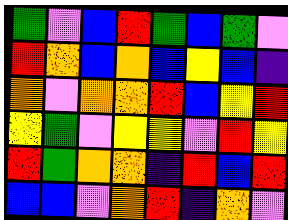[["green", "violet", "blue", "red", "green", "blue", "green", "violet"], ["red", "orange", "blue", "orange", "blue", "yellow", "blue", "indigo"], ["orange", "violet", "orange", "orange", "red", "blue", "yellow", "red"], ["yellow", "green", "violet", "yellow", "yellow", "violet", "red", "yellow"], ["red", "green", "orange", "orange", "indigo", "red", "blue", "red"], ["blue", "blue", "violet", "orange", "red", "indigo", "orange", "violet"]]